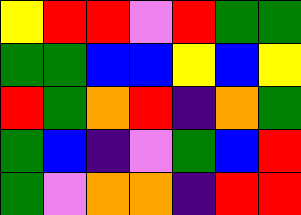[["yellow", "red", "red", "violet", "red", "green", "green"], ["green", "green", "blue", "blue", "yellow", "blue", "yellow"], ["red", "green", "orange", "red", "indigo", "orange", "green"], ["green", "blue", "indigo", "violet", "green", "blue", "red"], ["green", "violet", "orange", "orange", "indigo", "red", "red"]]